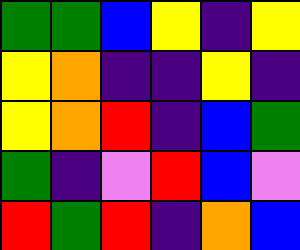[["green", "green", "blue", "yellow", "indigo", "yellow"], ["yellow", "orange", "indigo", "indigo", "yellow", "indigo"], ["yellow", "orange", "red", "indigo", "blue", "green"], ["green", "indigo", "violet", "red", "blue", "violet"], ["red", "green", "red", "indigo", "orange", "blue"]]